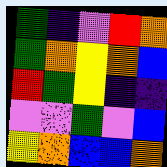[["green", "indigo", "violet", "red", "orange"], ["green", "orange", "yellow", "orange", "blue"], ["red", "green", "yellow", "indigo", "indigo"], ["violet", "violet", "green", "violet", "blue"], ["yellow", "orange", "blue", "blue", "orange"]]